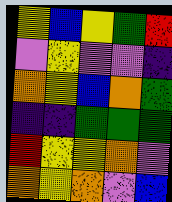[["yellow", "blue", "yellow", "green", "red"], ["violet", "yellow", "violet", "violet", "indigo"], ["orange", "yellow", "blue", "orange", "green"], ["indigo", "indigo", "green", "green", "green"], ["red", "yellow", "yellow", "orange", "violet"], ["orange", "yellow", "orange", "violet", "blue"]]